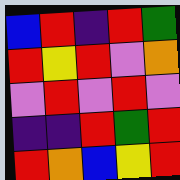[["blue", "red", "indigo", "red", "green"], ["red", "yellow", "red", "violet", "orange"], ["violet", "red", "violet", "red", "violet"], ["indigo", "indigo", "red", "green", "red"], ["red", "orange", "blue", "yellow", "red"]]